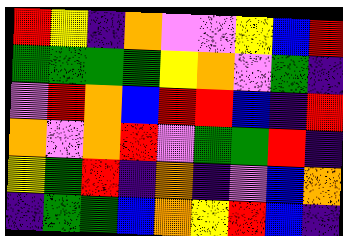[["red", "yellow", "indigo", "orange", "violet", "violet", "yellow", "blue", "red"], ["green", "green", "green", "green", "yellow", "orange", "violet", "green", "indigo"], ["violet", "red", "orange", "blue", "red", "red", "blue", "indigo", "red"], ["orange", "violet", "orange", "red", "violet", "green", "green", "red", "indigo"], ["yellow", "green", "red", "indigo", "orange", "indigo", "violet", "blue", "orange"], ["indigo", "green", "green", "blue", "orange", "yellow", "red", "blue", "indigo"]]